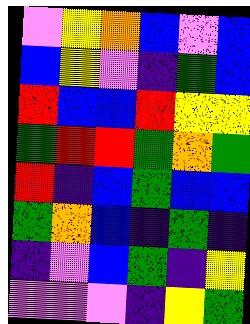[["violet", "yellow", "orange", "blue", "violet", "blue"], ["blue", "yellow", "violet", "indigo", "green", "blue"], ["red", "blue", "blue", "red", "yellow", "yellow"], ["green", "red", "red", "green", "orange", "green"], ["red", "indigo", "blue", "green", "blue", "blue"], ["green", "orange", "blue", "indigo", "green", "indigo"], ["indigo", "violet", "blue", "green", "indigo", "yellow"], ["violet", "violet", "violet", "indigo", "yellow", "green"]]